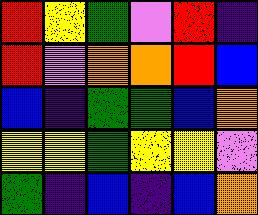[["red", "yellow", "green", "violet", "red", "indigo"], ["red", "violet", "orange", "orange", "red", "blue"], ["blue", "indigo", "green", "green", "blue", "orange"], ["yellow", "yellow", "green", "yellow", "yellow", "violet"], ["green", "indigo", "blue", "indigo", "blue", "orange"]]